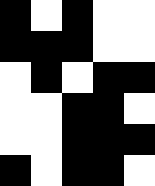[["black", "white", "black", "white", "white"], ["black", "black", "black", "white", "white"], ["white", "black", "white", "black", "black"], ["white", "white", "black", "black", "white"], ["white", "white", "black", "black", "black"], ["black", "white", "black", "black", "white"]]